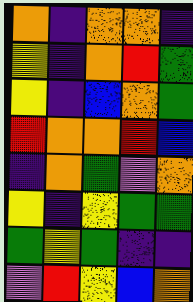[["orange", "indigo", "orange", "orange", "indigo"], ["yellow", "indigo", "orange", "red", "green"], ["yellow", "indigo", "blue", "orange", "green"], ["red", "orange", "orange", "red", "blue"], ["indigo", "orange", "green", "violet", "orange"], ["yellow", "indigo", "yellow", "green", "green"], ["green", "yellow", "green", "indigo", "indigo"], ["violet", "red", "yellow", "blue", "orange"]]